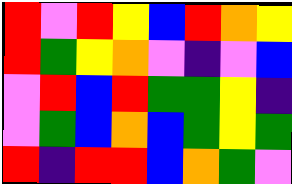[["red", "violet", "red", "yellow", "blue", "red", "orange", "yellow"], ["red", "green", "yellow", "orange", "violet", "indigo", "violet", "blue"], ["violet", "red", "blue", "red", "green", "green", "yellow", "indigo"], ["violet", "green", "blue", "orange", "blue", "green", "yellow", "green"], ["red", "indigo", "red", "red", "blue", "orange", "green", "violet"]]